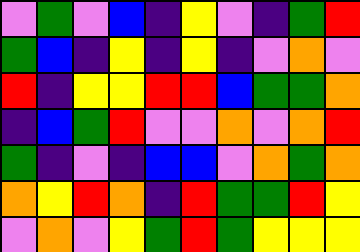[["violet", "green", "violet", "blue", "indigo", "yellow", "violet", "indigo", "green", "red"], ["green", "blue", "indigo", "yellow", "indigo", "yellow", "indigo", "violet", "orange", "violet"], ["red", "indigo", "yellow", "yellow", "red", "red", "blue", "green", "green", "orange"], ["indigo", "blue", "green", "red", "violet", "violet", "orange", "violet", "orange", "red"], ["green", "indigo", "violet", "indigo", "blue", "blue", "violet", "orange", "green", "orange"], ["orange", "yellow", "red", "orange", "indigo", "red", "green", "green", "red", "yellow"], ["violet", "orange", "violet", "yellow", "green", "red", "green", "yellow", "yellow", "yellow"]]